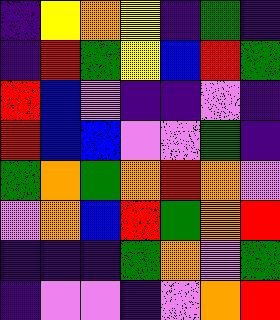[["indigo", "yellow", "orange", "yellow", "indigo", "green", "indigo"], ["indigo", "red", "green", "yellow", "blue", "red", "green"], ["red", "blue", "violet", "indigo", "indigo", "violet", "indigo"], ["red", "blue", "blue", "violet", "violet", "green", "indigo"], ["green", "orange", "green", "orange", "red", "orange", "violet"], ["violet", "orange", "blue", "red", "green", "orange", "red"], ["indigo", "indigo", "indigo", "green", "orange", "violet", "green"], ["indigo", "violet", "violet", "indigo", "violet", "orange", "red"]]